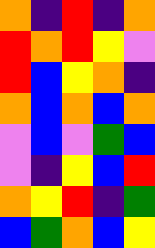[["orange", "indigo", "red", "indigo", "orange"], ["red", "orange", "red", "yellow", "violet"], ["red", "blue", "yellow", "orange", "indigo"], ["orange", "blue", "orange", "blue", "orange"], ["violet", "blue", "violet", "green", "blue"], ["violet", "indigo", "yellow", "blue", "red"], ["orange", "yellow", "red", "indigo", "green"], ["blue", "green", "orange", "blue", "yellow"]]